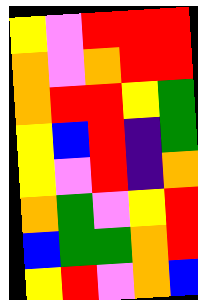[["yellow", "violet", "red", "red", "red"], ["orange", "violet", "orange", "red", "red"], ["orange", "red", "red", "yellow", "green"], ["yellow", "blue", "red", "indigo", "green"], ["yellow", "violet", "red", "indigo", "orange"], ["orange", "green", "violet", "yellow", "red"], ["blue", "green", "green", "orange", "red"], ["yellow", "red", "violet", "orange", "blue"]]